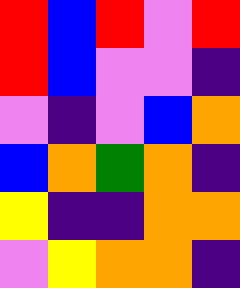[["red", "blue", "red", "violet", "red"], ["red", "blue", "violet", "violet", "indigo"], ["violet", "indigo", "violet", "blue", "orange"], ["blue", "orange", "green", "orange", "indigo"], ["yellow", "indigo", "indigo", "orange", "orange"], ["violet", "yellow", "orange", "orange", "indigo"]]